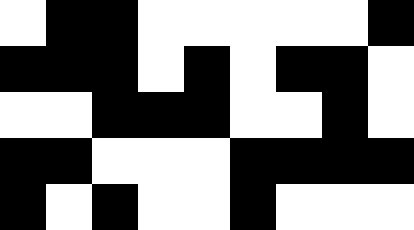[["white", "black", "black", "white", "white", "white", "white", "white", "black"], ["black", "black", "black", "white", "black", "white", "black", "black", "white"], ["white", "white", "black", "black", "black", "white", "white", "black", "white"], ["black", "black", "white", "white", "white", "black", "black", "black", "black"], ["black", "white", "black", "white", "white", "black", "white", "white", "white"]]